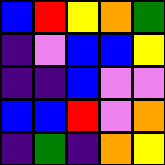[["blue", "red", "yellow", "orange", "green"], ["indigo", "violet", "blue", "blue", "yellow"], ["indigo", "indigo", "blue", "violet", "violet"], ["blue", "blue", "red", "violet", "orange"], ["indigo", "green", "indigo", "orange", "yellow"]]